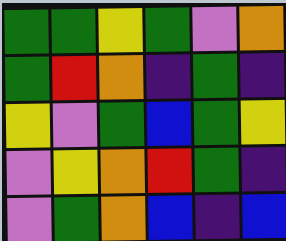[["green", "green", "yellow", "green", "violet", "orange"], ["green", "red", "orange", "indigo", "green", "indigo"], ["yellow", "violet", "green", "blue", "green", "yellow"], ["violet", "yellow", "orange", "red", "green", "indigo"], ["violet", "green", "orange", "blue", "indigo", "blue"]]